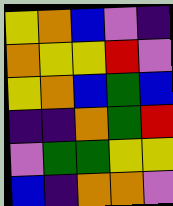[["yellow", "orange", "blue", "violet", "indigo"], ["orange", "yellow", "yellow", "red", "violet"], ["yellow", "orange", "blue", "green", "blue"], ["indigo", "indigo", "orange", "green", "red"], ["violet", "green", "green", "yellow", "yellow"], ["blue", "indigo", "orange", "orange", "violet"]]